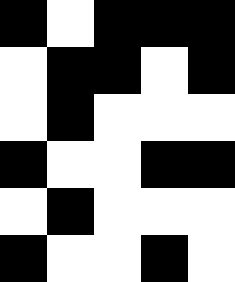[["black", "white", "black", "black", "black"], ["white", "black", "black", "white", "black"], ["white", "black", "white", "white", "white"], ["black", "white", "white", "black", "black"], ["white", "black", "white", "white", "white"], ["black", "white", "white", "black", "white"]]